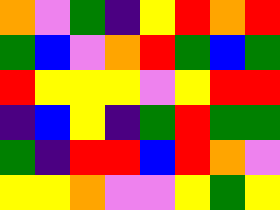[["orange", "violet", "green", "indigo", "yellow", "red", "orange", "red"], ["green", "blue", "violet", "orange", "red", "green", "blue", "green"], ["red", "yellow", "yellow", "yellow", "violet", "yellow", "red", "red"], ["indigo", "blue", "yellow", "indigo", "green", "red", "green", "green"], ["green", "indigo", "red", "red", "blue", "red", "orange", "violet"], ["yellow", "yellow", "orange", "violet", "violet", "yellow", "green", "yellow"]]